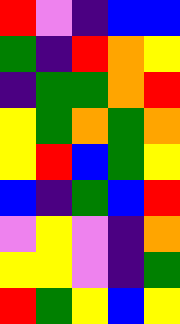[["red", "violet", "indigo", "blue", "blue"], ["green", "indigo", "red", "orange", "yellow"], ["indigo", "green", "green", "orange", "red"], ["yellow", "green", "orange", "green", "orange"], ["yellow", "red", "blue", "green", "yellow"], ["blue", "indigo", "green", "blue", "red"], ["violet", "yellow", "violet", "indigo", "orange"], ["yellow", "yellow", "violet", "indigo", "green"], ["red", "green", "yellow", "blue", "yellow"]]